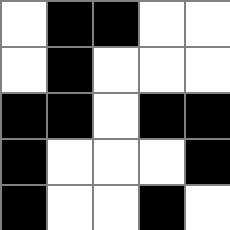[["white", "black", "black", "white", "white"], ["white", "black", "white", "white", "white"], ["black", "black", "white", "black", "black"], ["black", "white", "white", "white", "black"], ["black", "white", "white", "black", "white"]]